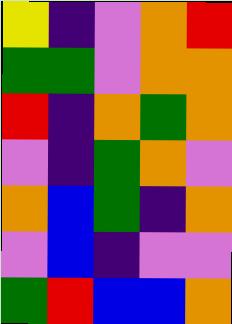[["yellow", "indigo", "violet", "orange", "red"], ["green", "green", "violet", "orange", "orange"], ["red", "indigo", "orange", "green", "orange"], ["violet", "indigo", "green", "orange", "violet"], ["orange", "blue", "green", "indigo", "orange"], ["violet", "blue", "indigo", "violet", "violet"], ["green", "red", "blue", "blue", "orange"]]